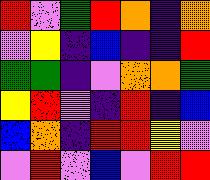[["red", "violet", "green", "red", "orange", "indigo", "orange"], ["violet", "yellow", "indigo", "blue", "indigo", "indigo", "red"], ["green", "green", "indigo", "violet", "orange", "orange", "green"], ["yellow", "red", "violet", "indigo", "red", "indigo", "blue"], ["blue", "orange", "indigo", "red", "red", "yellow", "violet"], ["violet", "red", "violet", "blue", "violet", "red", "red"]]